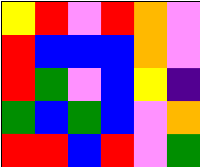[["yellow", "red", "violet", "red", "orange", "violet"], ["red", "blue", "blue", "blue", "orange", "violet"], ["red", "green", "violet", "blue", "yellow", "indigo"], ["green", "blue", "green", "blue", "violet", "orange"], ["red", "red", "blue", "red", "violet", "green"]]